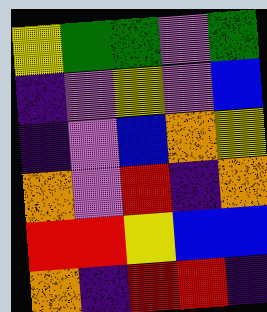[["yellow", "green", "green", "violet", "green"], ["indigo", "violet", "yellow", "violet", "blue"], ["indigo", "violet", "blue", "orange", "yellow"], ["orange", "violet", "red", "indigo", "orange"], ["red", "red", "yellow", "blue", "blue"], ["orange", "indigo", "red", "red", "indigo"]]